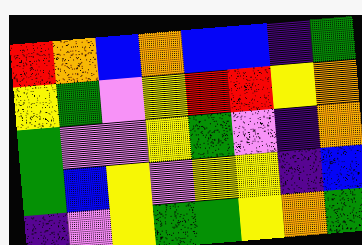[["red", "orange", "blue", "orange", "blue", "blue", "indigo", "green"], ["yellow", "green", "violet", "yellow", "red", "red", "yellow", "orange"], ["green", "violet", "violet", "yellow", "green", "violet", "indigo", "orange"], ["green", "blue", "yellow", "violet", "yellow", "yellow", "indigo", "blue"], ["indigo", "violet", "yellow", "green", "green", "yellow", "orange", "green"]]